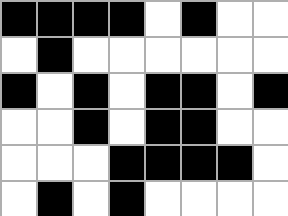[["black", "black", "black", "black", "white", "black", "white", "white"], ["white", "black", "white", "white", "white", "white", "white", "white"], ["black", "white", "black", "white", "black", "black", "white", "black"], ["white", "white", "black", "white", "black", "black", "white", "white"], ["white", "white", "white", "black", "black", "black", "black", "white"], ["white", "black", "white", "black", "white", "white", "white", "white"]]